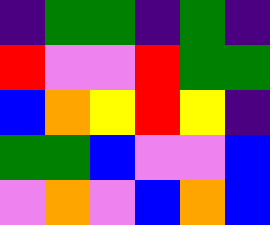[["indigo", "green", "green", "indigo", "green", "indigo"], ["red", "violet", "violet", "red", "green", "green"], ["blue", "orange", "yellow", "red", "yellow", "indigo"], ["green", "green", "blue", "violet", "violet", "blue"], ["violet", "orange", "violet", "blue", "orange", "blue"]]